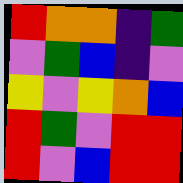[["red", "orange", "orange", "indigo", "green"], ["violet", "green", "blue", "indigo", "violet"], ["yellow", "violet", "yellow", "orange", "blue"], ["red", "green", "violet", "red", "red"], ["red", "violet", "blue", "red", "red"]]